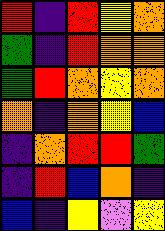[["red", "indigo", "red", "yellow", "orange"], ["green", "indigo", "red", "orange", "orange"], ["green", "red", "orange", "yellow", "orange"], ["orange", "indigo", "orange", "yellow", "blue"], ["indigo", "orange", "red", "red", "green"], ["indigo", "red", "blue", "orange", "indigo"], ["blue", "indigo", "yellow", "violet", "yellow"]]